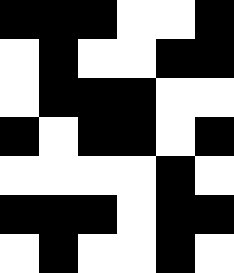[["black", "black", "black", "white", "white", "black"], ["white", "black", "white", "white", "black", "black"], ["white", "black", "black", "black", "white", "white"], ["black", "white", "black", "black", "white", "black"], ["white", "white", "white", "white", "black", "white"], ["black", "black", "black", "white", "black", "black"], ["white", "black", "white", "white", "black", "white"]]